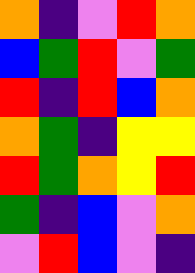[["orange", "indigo", "violet", "red", "orange"], ["blue", "green", "red", "violet", "green"], ["red", "indigo", "red", "blue", "orange"], ["orange", "green", "indigo", "yellow", "yellow"], ["red", "green", "orange", "yellow", "red"], ["green", "indigo", "blue", "violet", "orange"], ["violet", "red", "blue", "violet", "indigo"]]